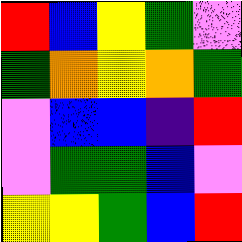[["red", "blue", "yellow", "green", "violet"], ["green", "orange", "yellow", "orange", "green"], ["violet", "blue", "blue", "indigo", "red"], ["violet", "green", "green", "blue", "violet"], ["yellow", "yellow", "green", "blue", "red"]]